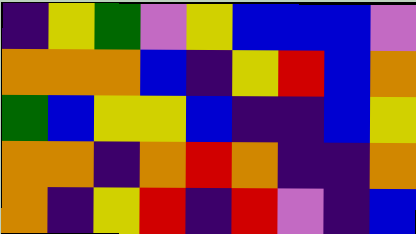[["indigo", "yellow", "green", "violet", "yellow", "blue", "blue", "blue", "violet"], ["orange", "orange", "orange", "blue", "indigo", "yellow", "red", "blue", "orange"], ["green", "blue", "yellow", "yellow", "blue", "indigo", "indigo", "blue", "yellow"], ["orange", "orange", "indigo", "orange", "red", "orange", "indigo", "indigo", "orange"], ["orange", "indigo", "yellow", "red", "indigo", "red", "violet", "indigo", "blue"]]